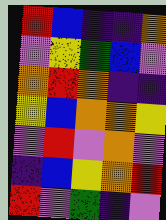[["red", "blue", "indigo", "indigo", "orange"], ["violet", "yellow", "green", "blue", "violet"], ["orange", "red", "orange", "indigo", "indigo"], ["yellow", "blue", "orange", "orange", "yellow"], ["violet", "red", "violet", "orange", "violet"], ["indigo", "blue", "yellow", "orange", "red"], ["red", "violet", "green", "indigo", "violet"]]